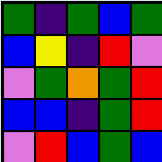[["green", "indigo", "green", "blue", "green"], ["blue", "yellow", "indigo", "red", "violet"], ["violet", "green", "orange", "green", "red"], ["blue", "blue", "indigo", "green", "red"], ["violet", "red", "blue", "green", "blue"]]